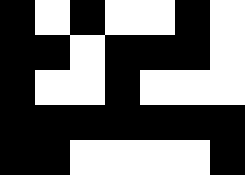[["black", "white", "black", "white", "white", "black", "white"], ["black", "black", "white", "black", "black", "black", "white"], ["black", "white", "white", "black", "white", "white", "white"], ["black", "black", "black", "black", "black", "black", "black"], ["black", "black", "white", "white", "white", "white", "black"]]